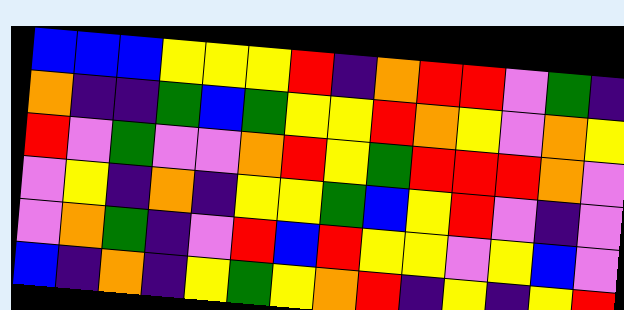[["blue", "blue", "blue", "yellow", "yellow", "yellow", "red", "indigo", "orange", "red", "red", "violet", "green", "indigo"], ["orange", "indigo", "indigo", "green", "blue", "green", "yellow", "yellow", "red", "orange", "yellow", "violet", "orange", "yellow"], ["red", "violet", "green", "violet", "violet", "orange", "red", "yellow", "green", "red", "red", "red", "orange", "violet"], ["violet", "yellow", "indigo", "orange", "indigo", "yellow", "yellow", "green", "blue", "yellow", "red", "violet", "indigo", "violet"], ["violet", "orange", "green", "indigo", "violet", "red", "blue", "red", "yellow", "yellow", "violet", "yellow", "blue", "violet"], ["blue", "indigo", "orange", "indigo", "yellow", "green", "yellow", "orange", "red", "indigo", "yellow", "indigo", "yellow", "red"]]